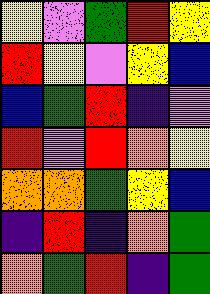[["yellow", "violet", "green", "red", "yellow"], ["red", "yellow", "violet", "yellow", "blue"], ["blue", "green", "red", "indigo", "violet"], ["red", "violet", "red", "orange", "yellow"], ["orange", "orange", "green", "yellow", "blue"], ["indigo", "red", "indigo", "orange", "green"], ["orange", "green", "red", "indigo", "green"]]